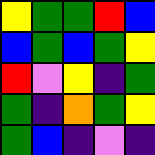[["yellow", "green", "green", "red", "blue"], ["blue", "green", "blue", "green", "yellow"], ["red", "violet", "yellow", "indigo", "green"], ["green", "indigo", "orange", "green", "yellow"], ["green", "blue", "indigo", "violet", "indigo"]]